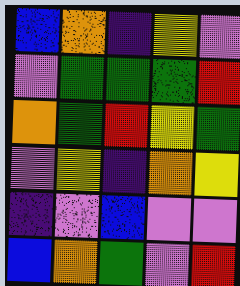[["blue", "orange", "indigo", "yellow", "violet"], ["violet", "green", "green", "green", "red"], ["orange", "green", "red", "yellow", "green"], ["violet", "yellow", "indigo", "orange", "yellow"], ["indigo", "violet", "blue", "violet", "violet"], ["blue", "orange", "green", "violet", "red"]]